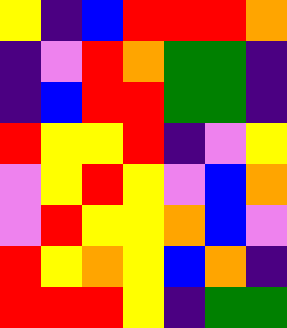[["yellow", "indigo", "blue", "red", "red", "red", "orange"], ["indigo", "violet", "red", "orange", "green", "green", "indigo"], ["indigo", "blue", "red", "red", "green", "green", "indigo"], ["red", "yellow", "yellow", "red", "indigo", "violet", "yellow"], ["violet", "yellow", "red", "yellow", "violet", "blue", "orange"], ["violet", "red", "yellow", "yellow", "orange", "blue", "violet"], ["red", "yellow", "orange", "yellow", "blue", "orange", "indigo"], ["red", "red", "red", "yellow", "indigo", "green", "green"]]